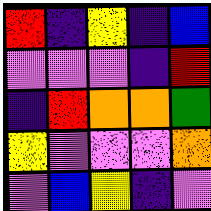[["red", "indigo", "yellow", "indigo", "blue"], ["violet", "violet", "violet", "indigo", "red"], ["indigo", "red", "orange", "orange", "green"], ["yellow", "violet", "violet", "violet", "orange"], ["violet", "blue", "yellow", "indigo", "violet"]]